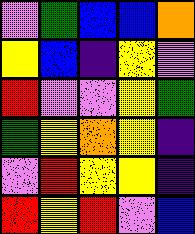[["violet", "green", "blue", "blue", "orange"], ["yellow", "blue", "indigo", "yellow", "violet"], ["red", "violet", "violet", "yellow", "green"], ["green", "yellow", "orange", "yellow", "indigo"], ["violet", "red", "yellow", "yellow", "indigo"], ["red", "yellow", "red", "violet", "blue"]]